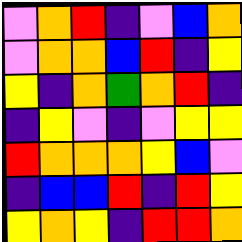[["violet", "orange", "red", "indigo", "violet", "blue", "orange"], ["violet", "orange", "orange", "blue", "red", "indigo", "yellow"], ["yellow", "indigo", "orange", "green", "orange", "red", "indigo"], ["indigo", "yellow", "violet", "indigo", "violet", "yellow", "yellow"], ["red", "orange", "orange", "orange", "yellow", "blue", "violet"], ["indigo", "blue", "blue", "red", "indigo", "red", "yellow"], ["yellow", "orange", "yellow", "indigo", "red", "red", "orange"]]